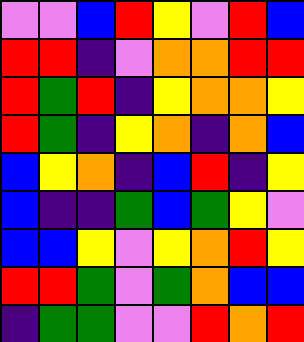[["violet", "violet", "blue", "red", "yellow", "violet", "red", "blue"], ["red", "red", "indigo", "violet", "orange", "orange", "red", "red"], ["red", "green", "red", "indigo", "yellow", "orange", "orange", "yellow"], ["red", "green", "indigo", "yellow", "orange", "indigo", "orange", "blue"], ["blue", "yellow", "orange", "indigo", "blue", "red", "indigo", "yellow"], ["blue", "indigo", "indigo", "green", "blue", "green", "yellow", "violet"], ["blue", "blue", "yellow", "violet", "yellow", "orange", "red", "yellow"], ["red", "red", "green", "violet", "green", "orange", "blue", "blue"], ["indigo", "green", "green", "violet", "violet", "red", "orange", "red"]]